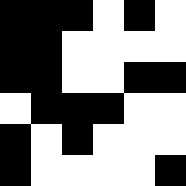[["black", "black", "black", "white", "black", "white"], ["black", "black", "white", "white", "white", "white"], ["black", "black", "white", "white", "black", "black"], ["white", "black", "black", "black", "white", "white"], ["black", "white", "black", "white", "white", "white"], ["black", "white", "white", "white", "white", "black"]]